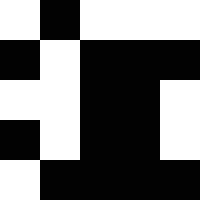[["white", "black", "white", "white", "white"], ["black", "white", "black", "black", "black"], ["white", "white", "black", "black", "white"], ["black", "white", "black", "black", "white"], ["white", "black", "black", "black", "black"]]